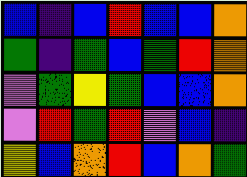[["blue", "indigo", "blue", "red", "blue", "blue", "orange"], ["green", "indigo", "green", "blue", "green", "red", "orange"], ["violet", "green", "yellow", "green", "blue", "blue", "orange"], ["violet", "red", "green", "red", "violet", "blue", "indigo"], ["yellow", "blue", "orange", "red", "blue", "orange", "green"]]